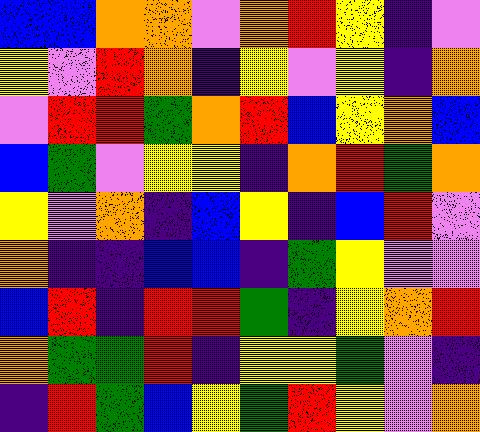[["blue", "blue", "orange", "orange", "violet", "orange", "red", "yellow", "indigo", "violet"], ["yellow", "violet", "red", "orange", "indigo", "yellow", "violet", "yellow", "indigo", "orange"], ["violet", "red", "red", "green", "orange", "red", "blue", "yellow", "orange", "blue"], ["blue", "green", "violet", "yellow", "yellow", "indigo", "orange", "red", "green", "orange"], ["yellow", "violet", "orange", "indigo", "blue", "yellow", "indigo", "blue", "red", "violet"], ["orange", "indigo", "indigo", "blue", "blue", "indigo", "green", "yellow", "violet", "violet"], ["blue", "red", "indigo", "red", "red", "green", "indigo", "yellow", "orange", "red"], ["orange", "green", "green", "red", "indigo", "yellow", "yellow", "green", "violet", "indigo"], ["indigo", "red", "green", "blue", "yellow", "green", "red", "yellow", "violet", "orange"]]